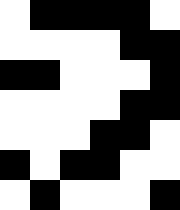[["white", "black", "black", "black", "black", "white"], ["white", "white", "white", "white", "black", "black"], ["black", "black", "white", "white", "white", "black"], ["white", "white", "white", "white", "black", "black"], ["white", "white", "white", "black", "black", "white"], ["black", "white", "black", "black", "white", "white"], ["white", "black", "white", "white", "white", "black"]]